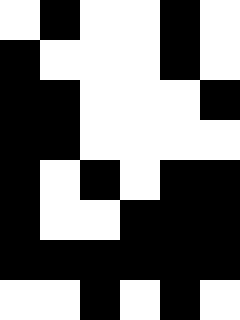[["white", "black", "white", "white", "black", "white"], ["black", "white", "white", "white", "black", "white"], ["black", "black", "white", "white", "white", "black"], ["black", "black", "white", "white", "white", "white"], ["black", "white", "black", "white", "black", "black"], ["black", "white", "white", "black", "black", "black"], ["black", "black", "black", "black", "black", "black"], ["white", "white", "black", "white", "black", "white"]]